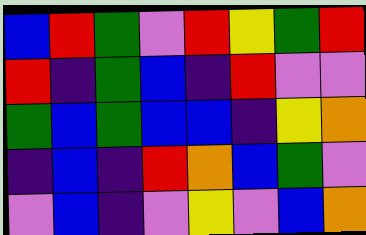[["blue", "red", "green", "violet", "red", "yellow", "green", "red"], ["red", "indigo", "green", "blue", "indigo", "red", "violet", "violet"], ["green", "blue", "green", "blue", "blue", "indigo", "yellow", "orange"], ["indigo", "blue", "indigo", "red", "orange", "blue", "green", "violet"], ["violet", "blue", "indigo", "violet", "yellow", "violet", "blue", "orange"]]